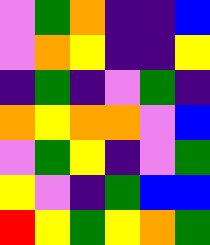[["violet", "green", "orange", "indigo", "indigo", "blue"], ["violet", "orange", "yellow", "indigo", "indigo", "yellow"], ["indigo", "green", "indigo", "violet", "green", "indigo"], ["orange", "yellow", "orange", "orange", "violet", "blue"], ["violet", "green", "yellow", "indigo", "violet", "green"], ["yellow", "violet", "indigo", "green", "blue", "blue"], ["red", "yellow", "green", "yellow", "orange", "green"]]